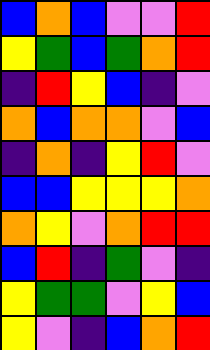[["blue", "orange", "blue", "violet", "violet", "red"], ["yellow", "green", "blue", "green", "orange", "red"], ["indigo", "red", "yellow", "blue", "indigo", "violet"], ["orange", "blue", "orange", "orange", "violet", "blue"], ["indigo", "orange", "indigo", "yellow", "red", "violet"], ["blue", "blue", "yellow", "yellow", "yellow", "orange"], ["orange", "yellow", "violet", "orange", "red", "red"], ["blue", "red", "indigo", "green", "violet", "indigo"], ["yellow", "green", "green", "violet", "yellow", "blue"], ["yellow", "violet", "indigo", "blue", "orange", "red"]]